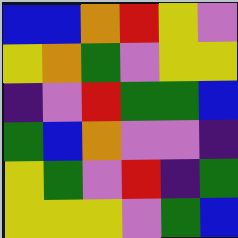[["blue", "blue", "orange", "red", "yellow", "violet"], ["yellow", "orange", "green", "violet", "yellow", "yellow"], ["indigo", "violet", "red", "green", "green", "blue"], ["green", "blue", "orange", "violet", "violet", "indigo"], ["yellow", "green", "violet", "red", "indigo", "green"], ["yellow", "yellow", "yellow", "violet", "green", "blue"]]